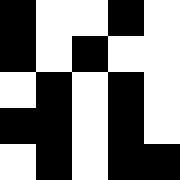[["black", "white", "white", "black", "white"], ["black", "white", "black", "white", "white"], ["white", "black", "white", "black", "white"], ["black", "black", "white", "black", "white"], ["white", "black", "white", "black", "black"]]